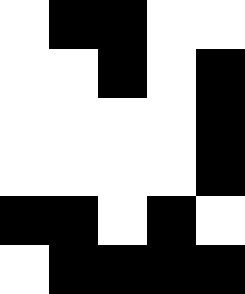[["white", "black", "black", "white", "white"], ["white", "white", "black", "white", "black"], ["white", "white", "white", "white", "black"], ["white", "white", "white", "white", "black"], ["black", "black", "white", "black", "white"], ["white", "black", "black", "black", "black"]]